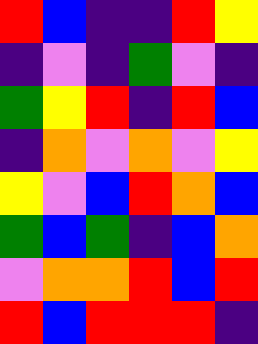[["red", "blue", "indigo", "indigo", "red", "yellow"], ["indigo", "violet", "indigo", "green", "violet", "indigo"], ["green", "yellow", "red", "indigo", "red", "blue"], ["indigo", "orange", "violet", "orange", "violet", "yellow"], ["yellow", "violet", "blue", "red", "orange", "blue"], ["green", "blue", "green", "indigo", "blue", "orange"], ["violet", "orange", "orange", "red", "blue", "red"], ["red", "blue", "red", "red", "red", "indigo"]]